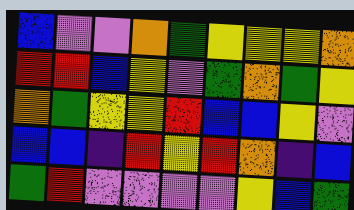[["blue", "violet", "violet", "orange", "green", "yellow", "yellow", "yellow", "orange"], ["red", "red", "blue", "yellow", "violet", "green", "orange", "green", "yellow"], ["orange", "green", "yellow", "yellow", "red", "blue", "blue", "yellow", "violet"], ["blue", "blue", "indigo", "red", "yellow", "red", "orange", "indigo", "blue"], ["green", "red", "violet", "violet", "violet", "violet", "yellow", "blue", "green"]]